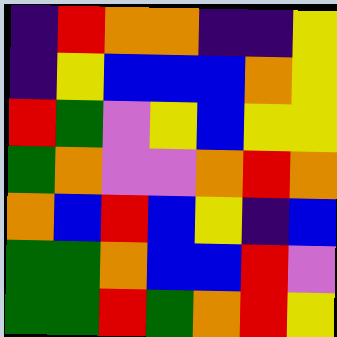[["indigo", "red", "orange", "orange", "indigo", "indigo", "yellow"], ["indigo", "yellow", "blue", "blue", "blue", "orange", "yellow"], ["red", "green", "violet", "yellow", "blue", "yellow", "yellow"], ["green", "orange", "violet", "violet", "orange", "red", "orange"], ["orange", "blue", "red", "blue", "yellow", "indigo", "blue"], ["green", "green", "orange", "blue", "blue", "red", "violet"], ["green", "green", "red", "green", "orange", "red", "yellow"]]